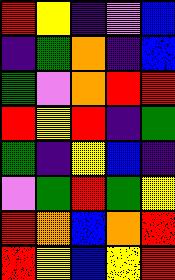[["red", "yellow", "indigo", "violet", "blue"], ["indigo", "green", "orange", "indigo", "blue"], ["green", "violet", "orange", "red", "red"], ["red", "yellow", "red", "indigo", "green"], ["green", "indigo", "yellow", "blue", "indigo"], ["violet", "green", "red", "green", "yellow"], ["red", "orange", "blue", "orange", "red"], ["red", "yellow", "blue", "yellow", "red"]]